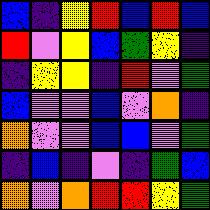[["blue", "indigo", "yellow", "red", "blue", "red", "blue"], ["red", "violet", "yellow", "blue", "green", "yellow", "indigo"], ["indigo", "yellow", "yellow", "indigo", "red", "violet", "green"], ["blue", "violet", "violet", "blue", "violet", "orange", "indigo"], ["orange", "violet", "violet", "blue", "blue", "violet", "green"], ["indigo", "blue", "indigo", "violet", "indigo", "green", "blue"], ["orange", "violet", "orange", "red", "red", "yellow", "green"]]